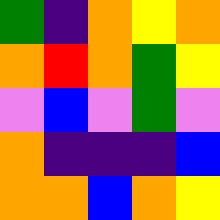[["green", "indigo", "orange", "yellow", "orange"], ["orange", "red", "orange", "green", "yellow"], ["violet", "blue", "violet", "green", "violet"], ["orange", "indigo", "indigo", "indigo", "blue"], ["orange", "orange", "blue", "orange", "yellow"]]